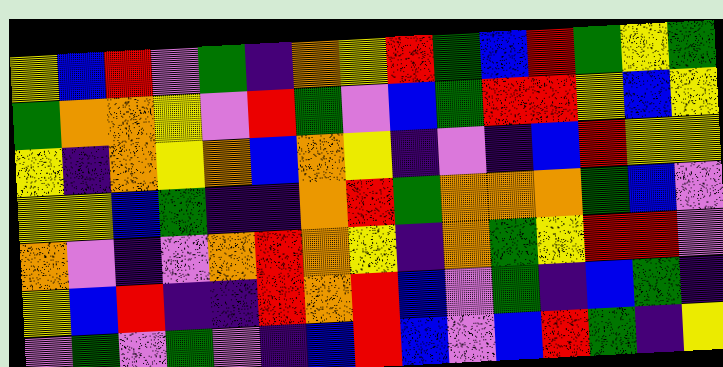[["yellow", "blue", "red", "violet", "green", "indigo", "orange", "yellow", "red", "green", "blue", "red", "green", "yellow", "green"], ["green", "orange", "orange", "yellow", "violet", "red", "green", "violet", "blue", "green", "red", "red", "yellow", "blue", "yellow"], ["yellow", "indigo", "orange", "yellow", "orange", "blue", "orange", "yellow", "indigo", "violet", "indigo", "blue", "red", "yellow", "yellow"], ["yellow", "yellow", "blue", "green", "indigo", "indigo", "orange", "red", "green", "orange", "orange", "orange", "green", "blue", "violet"], ["orange", "violet", "indigo", "violet", "orange", "red", "orange", "yellow", "indigo", "orange", "green", "yellow", "red", "red", "violet"], ["yellow", "blue", "red", "indigo", "indigo", "red", "orange", "red", "blue", "violet", "green", "indigo", "blue", "green", "indigo"], ["violet", "green", "violet", "green", "violet", "indigo", "blue", "red", "blue", "violet", "blue", "red", "green", "indigo", "yellow"]]